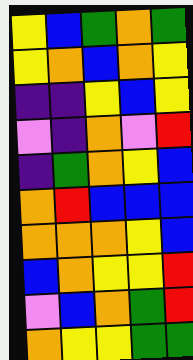[["yellow", "blue", "green", "orange", "green"], ["yellow", "orange", "blue", "orange", "yellow"], ["indigo", "indigo", "yellow", "blue", "yellow"], ["violet", "indigo", "orange", "violet", "red"], ["indigo", "green", "orange", "yellow", "blue"], ["orange", "red", "blue", "blue", "blue"], ["orange", "orange", "orange", "yellow", "blue"], ["blue", "orange", "yellow", "yellow", "red"], ["violet", "blue", "orange", "green", "red"], ["orange", "yellow", "yellow", "green", "green"]]